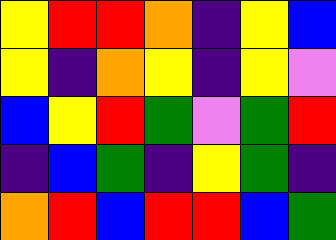[["yellow", "red", "red", "orange", "indigo", "yellow", "blue"], ["yellow", "indigo", "orange", "yellow", "indigo", "yellow", "violet"], ["blue", "yellow", "red", "green", "violet", "green", "red"], ["indigo", "blue", "green", "indigo", "yellow", "green", "indigo"], ["orange", "red", "blue", "red", "red", "blue", "green"]]